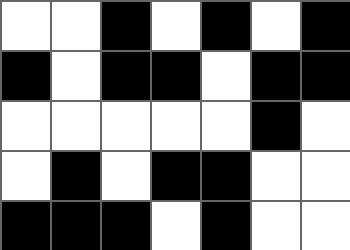[["white", "white", "black", "white", "black", "white", "black"], ["black", "white", "black", "black", "white", "black", "black"], ["white", "white", "white", "white", "white", "black", "white"], ["white", "black", "white", "black", "black", "white", "white"], ["black", "black", "black", "white", "black", "white", "white"]]